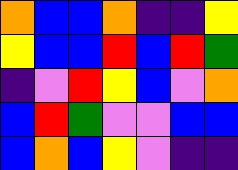[["orange", "blue", "blue", "orange", "indigo", "indigo", "yellow"], ["yellow", "blue", "blue", "red", "blue", "red", "green"], ["indigo", "violet", "red", "yellow", "blue", "violet", "orange"], ["blue", "red", "green", "violet", "violet", "blue", "blue"], ["blue", "orange", "blue", "yellow", "violet", "indigo", "indigo"]]